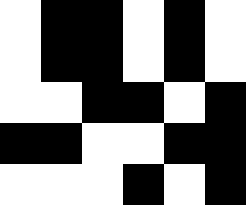[["white", "black", "black", "white", "black", "white"], ["white", "black", "black", "white", "black", "white"], ["white", "white", "black", "black", "white", "black"], ["black", "black", "white", "white", "black", "black"], ["white", "white", "white", "black", "white", "black"]]